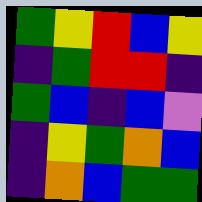[["green", "yellow", "red", "blue", "yellow"], ["indigo", "green", "red", "red", "indigo"], ["green", "blue", "indigo", "blue", "violet"], ["indigo", "yellow", "green", "orange", "blue"], ["indigo", "orange", "blue", "green", "green"]]